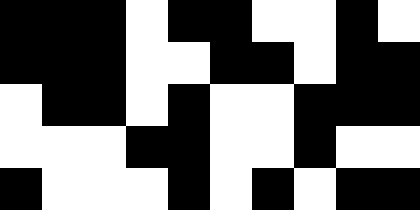[["black", "black", "black", "white", "black", "black", "white", "white", "black", "white"], ["black", "black", "black", "white", "white", "black", "black", "white", "black", "black"], ["white", "black", "black", "white", "black", "white", "white", "black", "black", "black"], ["white", "white", "white", "black", "black", "white", "white", "black", "white", "white"], ["black", "white", "white", "white", "black", "white", "black", "white", "black", "black"]]